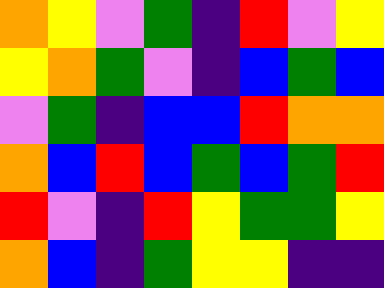[["orange", "yellow", "violet", "green", "indigo", "red", "violet", "yellow"], ["yellow", "orange", "green", "violet", "indigo", "blue", "green", "blue"], ["violet", "green", "indigo", "blue", "blue", "red", "orange", "orange"], ["orange", "blue", "red", "blue", "green", "blue", "green", "red"], ["red", "violet", "indigo", "red", "yellow", "green", "green", "yellow"], ["orange", "blue", "indigo", "green", "yellow", "yellow", "indigo", "indigo"]]